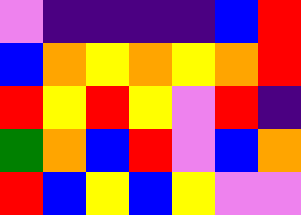[["violet", "indigo", "indigo", "indigo", "indigo", "blue", "red"], ["blue", "orange", "yellow", "orange", "yellow", "orange", "red"], ["red", "yellow", "red", "yellow", "violet", "red", "indigo"], ["green", "orange", "blue", "red", "violet", "blue", "orange"], ["red", "blue", "yellow", "blue", "yellow", "violet", "violet"]]